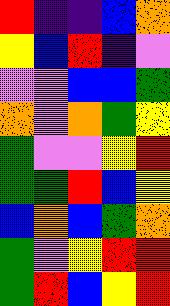[["red", "indigo", "indigo", "blue", "orange"], ["yellow", "blue", "red", "indigo", "violet"], ["violet", "violet", "blue", "blue", "green"], ["orange", "violet", "orange", "green", "yellow"], ["green", "violet", "violet", "yellow", "red"], ["green", "green", "red", "blue", "yellow"], ["blue", "orange", "blue", "green", "orange"], ["green", "violet", "yellow", "red", "red"], ["green", "red", "blue", "yellow", "red"]]